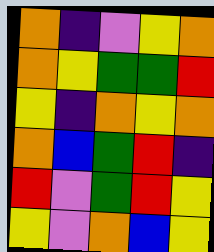[["orange", "indigo", "violet", "yellow", "orange"], ["orange", "yellow", "green", "green", "red"], ["yellow", "indigo", "orange", "yellow", "orange"], ["orange", "blue", "green", "red", "indigo"], ["red", "violet", "green", "red", "yellow"], ["yellow", "violet", "orange", "blue", "yellow"]]